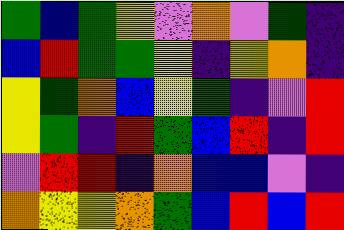[["green", "blue", "green", "yellow", "violet", "orange", "violet", "green", "indigo"], ["blue", "red", "green", "green", "yellow", "indigo", "yellow", "orange", "indigo"], ["yellow", "green", "orange", "blue", "yellow", "green", "indigo", "violet", "red"], ["yellow", "green", "indigo", "red", "green", "blue", "red", "indigo", "red"], ["violet", "red", "red", "indigo", "orange", "blue", "blue", "violet", "indigo"], ["orange", "yellow", "yellow", "orange", "green", "blue", "red", "blue", "red"]]